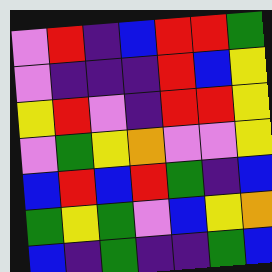[["violet", "red", "indigo", "blue", "red", "red", "green"], ["violet", "indigo", "indigo", "indigo", "red", "blue", "yellow"], ["yellow", "red", "violet", "indigo", "red", "red", "yellow"], ["violet", "green", "yellow", "orange", "violet", "violet", "yellow"], ["blue", "red", "blue", "red", "green", "indigo", "blue"], ["green", "yellow", "green", "violet", "blue", "yellow", "orange"], ["blue", "indigo", "green", "indigo", "indigo", "green", "blue"]]